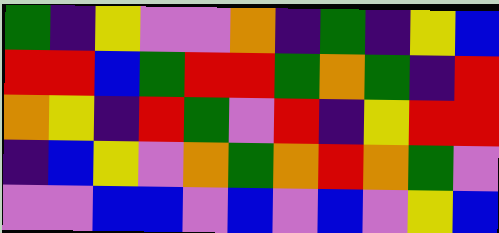[["green", "indigo", "yellow", "violet", "violet", "orange", "indigo", "green", "indigo", "yellow", "blue"], ["red", "red", "blue", "green", "red", "red", "green", "orange", "green", "indigo", "red"], ["orange", "yellow", "indigo", "red", "green", "violet", "red", "indigo", "yellow", "red", "red"], ["indigo", "blue", "yellow", "violet", "orange", "green", "orange", "red", "orange", "green", "violet"], ["violet", "violet", "blue", "blue", "violet", "blue", "violet", "blue", "violet", "yellow", "blue"]]